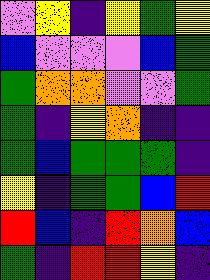[["violet", "yellow", "indigo", "yellow", "green", "yellow"], ["blue", "violet", "violet", "violet", "blue", "green"], ["green", "orange", "orange", "violet", "violet", "green"], ["green", "indigo", "yellow", "orange", "indigo", "indigo"], ["green", "blue", "green", "green", "green", "indigo"], ["yellow", "indigo", "green", "green", "blue", "red"], ["red", "blue", "indigo", "red", "orange", "blue"], ["green", "indigo", "red", "red", "yellow", "indigo"]]